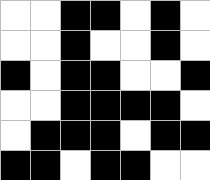[["white", "white", "black", "black", "white", "black", "white"], ["white", "white", "black", "white", "white", "black", "white"], ["black", "white", "black", "black", "white", "white", "black"], ["white", "white", "black", "black", "black", "black", "white"], ["white", "black", "black", "black", "white", "black", "black"], ["black", "black", "white", "black", "black", "white", "white"]]